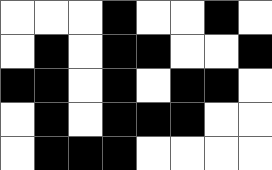[["white", "white", "white", "black", "white", "white", "black", "white"], ["white", "black", "white", "black", "black", "white", "white", "black"], ["black", "black", "white", "black", "white", "black", "black", "white"], ["white", "black", "white", "black", "black", "black", "white", "white"], ["white", "black", "black", "black", "white", "white", "white", "white"]]